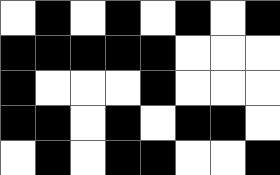[["white", "black", "white", "black", "white", "black", "white", "black"], ["black", "black", "black", "black", "black", "white", "white", "white"], ["black", "white", "white", "white", "black", "white", "white", "white"], ["black", "black", "white", "black", "white", "black", "black", "white"], ["white", "black", "white", "black", "black", "white", "white", "black"]]